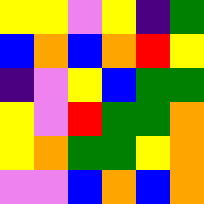[["yellow", "yellow", "violet", "yellow", "indigo", "green"], ["blue", "orange", "blue", "orange", "red", "yellow"], ["indigo", "violet", "yellow", "blue", "green", "green"], ["yellow", "violet", "red", "green", "green", "orange"], ["yellow", "orange", "green", "green", "yellow", "orange"], ["violet", "violet", "blue", "orange", "blue", "orange"]]